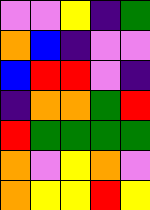[["violet", "violet", "yellow", "indigo", "green"], ["orange", "blue", "indigo", "violet", "violet"], ["blue", "red", "red", "violet", "indigo"], ["indigo", "orange", "orange", "green", "red"], ["red", "green", "green", "green", "green"], ["orange", "violet", "yellow", "orange", "violet"], ["orange", "yellow", "yellow", "red", "yellow"]]